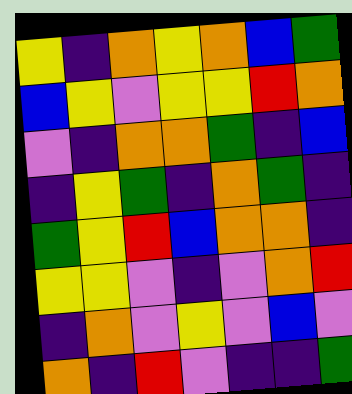[["yellow", "indigo", "orange", "yellow", "orange", "blue", "green"], ["blue", "yellow", "violet", "yellow", "yellow", "red", "orange"], ["violet", "indigo", "orange", "orange", "green", "indigo", "blue"], ["indigo", "yellow", "green", "indigo", "orange", "green", "indigo"], ["green", "yellow", "red", "blue", "orange", "orange", "indigo"], ["yellow", "yellow", "violet", "indigo", "violet", "orange", "red"], ["indigo", "orange", "violet", "yellow", "violet", "blue", "violet"], ["orange", "indigo", "red", "violet", "indigo", "indigo", "green"]]